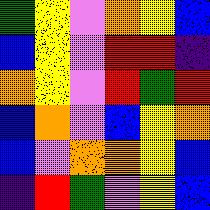[["green", "yellow", "violet", "orange", "yellow", "blue"], ["blue", "yellow", "violet", "red", "red", "indigo"], ["orange", "yellow", "violet", "red", "green", "red"], ["blue", "orange", "violet", "blue", "yellow", "orange"], ["blue", "violet", "orange", "orange", "yellow", "blue"], ["indigo", "red", "green", "violet", "yellow", "blue"]]